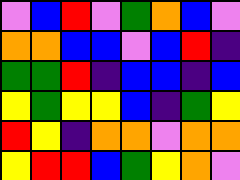[["violet", "blue", "red", "violet", "green", "orange", "blue", "violet"], ["orange", "orange", "blue", "blue", "violet", "blue", "red", "indigo"], ["green", "green", "red", "indigo", "blue", "blue", "indigo", "blue"], ["yellow", "green", "yellow", "yellow", "blue", "indigo", "green", "yellow"], ["red", "yellow", "indigo", "orange", "orange", "violet", "orange", "orange"], ["yellow", "red", "red", "blue", "green", "yellow", "orange", "violet"]]